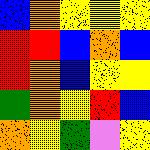[["blue", "orange", "yellow", "yellow", "yellow"], ["red", "red", "blue", "orange", "blue"], ["red", "orange", "blue", "yellow", "yellow"], ["green", "orange", "yellow", "red", "blue"], ["orange", "yellow", "green", "violet", "yellow"]]